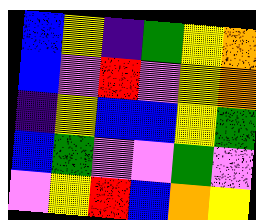[["blue", "yellow", "indigo", "green", "yellow", "orange"], ["blue", "violet", "red", "violet", "yellow", "orange"], ["indigo", "yellow", "blue", "blue", "yellow", "green"], ["blue", "green", "violet", "violet", "green", "violet"], ["violet", "yellow", "red", "blue", "orange", "yellow"]]